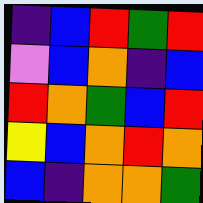[["indigo", "blue", "red", "green", "red"], ["violet", "blue", "orange", "indigo", "blue"], ["red", "orange", "green", "blue", "red"], ["yellow", "blue", "orange", "red", "orange"], ["blue", "indigo", "orange", "orange", "green"]]